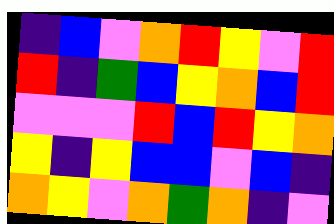[["indigo", "blue", "violet", "orange", "red", "yellow", "violet", "red"], ["red", "indigo", "green", "blue", "yellow", "orange", "blue", "red"], ["violet", "violet", "violet", "red", "blue", "red", "yellow", "orange"], ["yellow", "indigo", "yellow", "blue", "blue", "violet", "blue", "indigo"], ["orange", "yellow", "violet", "orange", "green", "orange", "indigo", "violet"]]